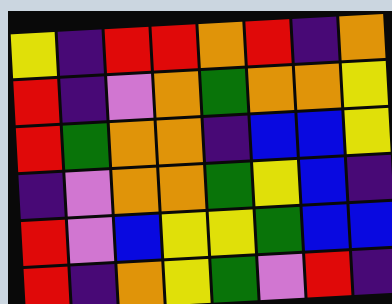[["yellow", "indigo", "red", "red", "orange", "red", "indigo", "orange"], ["red", "indigo", "violet", "orange", "green", "orange", "orange", "yellow"], ["red", "green", "orange", "orange", "indigo", "blue", "blue", "yellow"], ["indigo", "violet", "orange", "orange", "green", "yellow", "blue", "indigo"], ["red", "violet", "blue", "yellow", "yellow", "green", "blue", "blue"], ["red", "indigo", "orange", "yellow", "green", "violet", "red", "indigo"]]